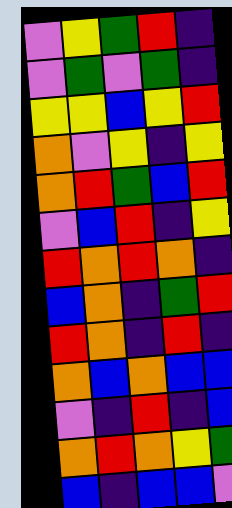[["violet", "yellow", "green", "red", "indigo"], ["violet", "green", "violet", "green", "indigo"], ["yellow", "yellow", "blue", "yellow", "red"], ["orange", "violet", "yellow", "indigo", "yellow"], ["orange", "red", "green", "blue", "red"], ["violet", "blue", "red", "indigo", "yellow"], ["red", "orange", "red", "orange", "indigo"], ["blue", "orange", "indigo", "green", "red"], ["red", "orange", "indigo", "red", "indigo"], ["orange", "blue", "orange", "blue", "blue"], ["violet", "indigo", "red", "indigo", "blue"], ["orange", "red", "orange", "yellow", "green"], ["blue", "indigo", "blue", "blue", "violet"]]